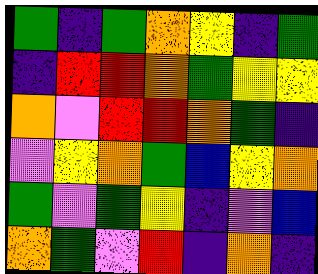[["green", "indigo", "green", "orange", "yellow", "indigo", "green"], ["indigo", "red", "red", "orange", "green", "yellow", "yellow"], ["orange", "violet", "red", "red", "orange", "green", "indigo"], ["violet", "yellow", "orange", "green", "blue", "yellow", "orange"], ["green", "violet", "green", "yellow", "indigo", "violet", "blue"], ["orange", "green", "violet", "red", "indigo", "orange", "indigo"]]